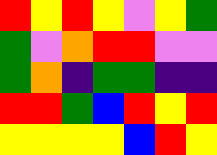[["red", "yellow", "red", "yellow", "violet", "yellow", "green"], ["green", "violet", "orange", "red", "red", "violet", "violet"], ["green", "orange", "indigo", "green", "green", "indigo", "indigo"], ["red", "red", "green", "blue", "red", "yellow", "red"], ["yellow", "yellow", "yellow", "yellow", "blue", "red", "yellow"]]